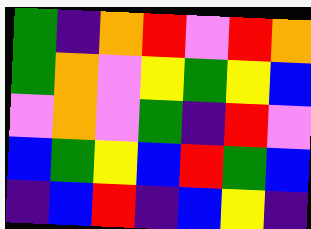[["green", "indigo", "orange", "red", "violet", "red", "orange"], ["green", "orange", "violet", "yellow", "green", "yellow", "blue"], ["violet", "orange", "violet", "green", "indigo", "red", "violet"], ["blue", "green", "yellow", "blue", "red", "green", "blue"], ["indigo", "blue", "red", "indigo", "blue", "yellow", "indigo"]]